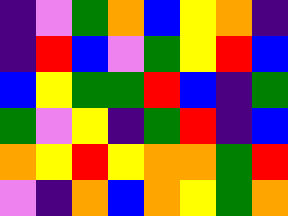[["indigo", "violet", "green", "orange", "blue", "yellow", "orange", "indigo"], ["indigo", "red", "blue", "violet", "green", "yellow", "red", "blue"], ["blue", "yellow", "green", "green", "red", "blue", "indigo", "green"], ["green", "violet", "yellow", "indigo", "green", "red", "indigo", "blue"], ["orange", "yellow", "red", "yellow", "orange", "orange", "green", "red"], ["violet", "indigo", "orange", "blue", "orange", "yellow", "green", "orange"]]